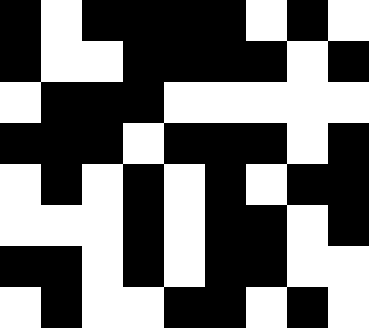[["black", "white", "black", "black", "black", "black", "white", "black", "white"], ["black", "white", "white", "black", "black", "black", "black", "white", "black"], ["white", "black", "black", "black", "white", "white", "white", "white", "white"], ["black", "black", "black", "white", "black", "black", "black", "white", "black"], ["white", "black", "white", "black", "white", "black", "white", "black", "black"], ["white", "white", "white", "black", "white", "black", "black", "white", "black"], ["black", "black", "white", "black", "white", "black", "black", "white", "white"], ["white", "black", "white", "white", "black", "black", "white", "black", "white"]]